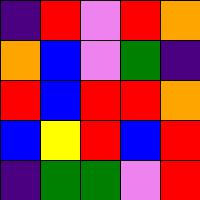[["indigo", "red", "violet", "red", "orange"], ["orange", "blue", "violet", "green", "indigo"], ["red", "blue", "red", "red", "orange"], ["blue", "yellow", "red", "blue", "red"], ["indigo", "green", "green", "violet", "red"]]